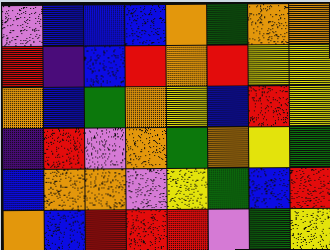[["violet", "blue", "blue", "blue", "orange", "green", "orange", "orange"], ["red", "indigo", "blue", "red", "orange", "red", "yellow", "yellow"], ["orange", "blue", "green", "orange", "yellow", "blue", "red", "yellow"], ["indigo", "red", "violet", "orange", "green", "orange", "yellow", "green"], ["blue", "orange", "orange", "violet", "yellow", "green", "blue", "red"], ["orange", "blue", "red", "red", "red", "violet", "green", "yellow"]]